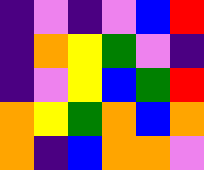[["indigo", "violet", "indigo", "violet", "blue", "red"], ["indigo", "orange", "yellow", "green", "violet", "indigo"], ["indigo", "violet", "yellow", "blue", "green", "red"], ["orange", "yellow", "green", "orange", "blue", "orange"], ["orange", "indigo", "blue", "orange", "orange", "violet"]]